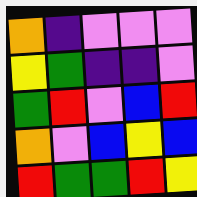[["orange", "indigo", "violet", "violet", "violet"], ["yellow", "green", "indigo", "indigo", "violet"], ["green", "red", "violet", "blue", "red"], ["orange", "violet", "blue", "yellow", "blue"], ["red", "green", "green", "red", "yellow"]]